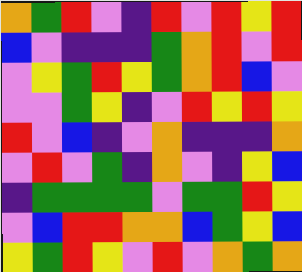[["orange", "green", "red", "violet", "indigo", "red", "violet", "red", "yellow", "red"], ["blue", "violet", "indigo", "indigo", "indigo", "green", "orange", "red", "violet", "red"], ["violet", "yellow", "green", "red", "yellow", "green", "orange", "red", "blue", "violet"], ["violet", "violet", "green", "yellow", "indigo", "violet", "red", "yellow", "red", "yellow"], ["red", "violet", "blue", "indigo", "violet", "orange", "indigo", "indigo", "indigo", "orange"], ["violet", "red", "violet", "green", "indigo", "orange", "violet", "indigo", "yellow", "blue"], ["indigo", "green", "green", "green", "green", "violet", "green", "green", "red", "yellow"], ["violet", "blue", "red", "red", "orange", "orange", "blue", "green", "yellow", "blue"], ["yellow", "green", "red", "yellow", "violet", "red", "violet", "orange", "green", "orange"]]